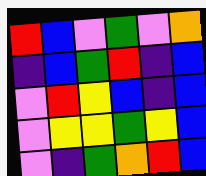[["red", "blue", "violet", "green", "violet", "orange"], ["indigo", "blue", "green", "red", "indigo", "blue"], ["violet", "red", "yellow", "blue", "indigo", "blue"], ["violet", "yellow", "yellow", "green", "yellow", "blue"], ["violet", "indigo", "green", "orange", "red", "blue"]]